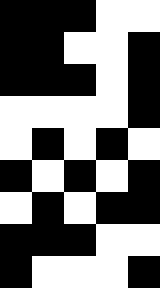[["black", "black", "black", "white", "white"], ["black", "black", "white", "white", "black"], ["black", "black", "black", "white", "black"], ["white", "white", "white", "white", "black"], ["white", "black", "white", "black", "white"], ["black", "white", "black", "white", "black"], ["white", "black", "white", "black", "black"], ["black", "black", "black", "white", "white"], ["black", "white", "white", "white", "black"]]